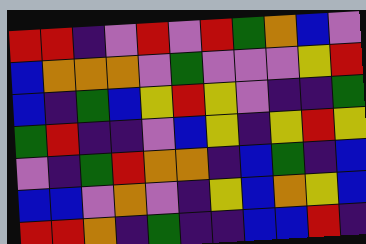[["red", "red", "indigo", "violet", "red", "violet", "red", "green", "orange", "blue", "violet"], ["blue", "orange", "orange", "orange", "violet", "green", "violet", "violet", "violet", "yellow", "red"], ["blue", "indigo", "green", "blue", "yellow", "red", "yellow", "violet", "indigo", "indigo", "green"], ["green", "red", "indigo", "indigo", "violet", "blue", "yellow", "indigo", "yellow", "red", "yellow"], ["violet", "indigo", "green", "red", "orange", "orange", "indigo", "blue", "green", "indigo", "blue"], ["blue", "blue", "violet", "orange", "violet", "indigo", "yellow", "blue", "orange", "yellow", "blue"], ["red", "red", "orange", "indigo", "green", "indigo", "indigo", "blue", "blue", "red", "indigo"]]